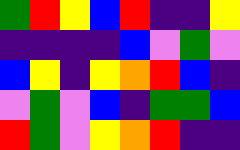[["green", "red", "yellow", "blue", "red", "indigo", "indigo", "yellow"], ["indigo", "indigo", "indigo", "indigo", "blue", "violet", "green", "violet"], ["blue", "yellow", "indigo", "yellow", "orange", "red", "blue", "indigo"], ["violet", "green", "violet", "blue", "indigo", "green", "green", "blue"], ["red", "green", "violet", "yellow", "orange", "red", "indigo", "indigo"]]